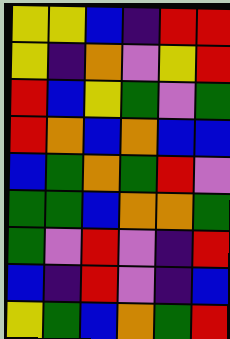[["yellow", "yellow", "blue", "indigo", "red", "red"], ["yellow", "indigo", "orange", "violet", "yellow", "red"], ["red", "blue", "yellow", "green", "violet", "green"], ["red", "orange", "blue", "orange", "blue", "blue"], ["blue", "green", "orange", "green", "red", "violet"], ["green", "green", "blue", "orange", "orange", "green"], ["green", "violet", "red", "violet", "indigo", "red"], ["blue", "indigo", "red", "violet", "indigo", "blue"], ["yellow", "green", "blue", "orange", "green", "red"]]